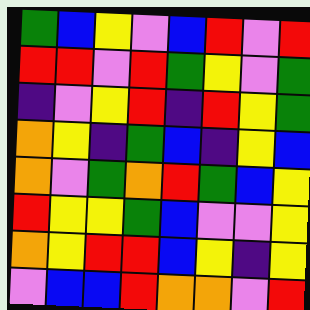[["green", "blue", "yellow", "violet", "blue", "red", "violet", "red"], ["red", "red", "violet", "red", "green", "yellow", "violet", "green"], ["indigo", "violet", "yellow", "red", "indigo", "red", "yellow", "green"], ["orange", "yellow", "indigo", "green", "blue", "indigo", "yellow", "blue"], ["orange", "violet", "green", "orange", "red", "green", "blue", "yellow"], ["red", "yellow", "yellow", "green", "blue", "violet", "violet", "yellow"], ["orange", "yellow", "red", "red", "blue", "yellow", "indigo", "yellow"], ["violet", "blue", "blue", "red", "orange", "orange", "violet", "red"]]